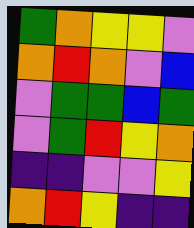[["green", "orange", "yellow", "yellow", "violet"], ["orange", "red", "orange", "violet", "blue"], ["violet", "green", "green", "blue", "green"], ["violet", "green", "red", "yellow", "orange"], ["indigo", "indigo", "violet", "violet", "yellow"], ["orange", "red", "yellow", "indigo", "indigo"]]